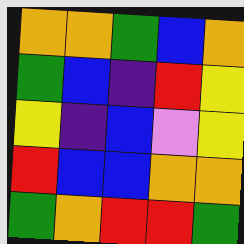[["orange", "orange", "green", "blue", "orange"], ["green", "blue", "indigo", "red", "yellow"], ["yellow", "indigo", "blue", "violet", "yellow"], ["red", "blue", "blue", "orange", "orange"], ["green", "orange", "red", "red", "green"]]